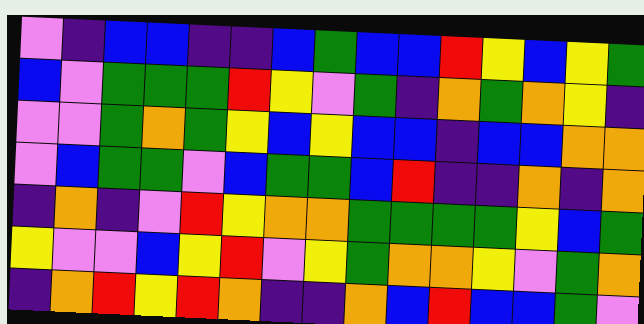[["violet", "indigo", "blue", "blue", "indigo", "indigo", "blue", "green", "blue", "blue", "red", "yellow", "blue", "yellow", "green"], ["blue", "violet", "green", "green", "green", "red", "yellow", "violet", "green", "indigo", "orange", "green", "orange", "yellow", "indigo"], ["violet", "violet", "green", "orange", "green", "yellow", "blue", "yellow", "blue", "blue", "indigo", "blue", "blue", "orange", "orange"], ["violet", "blue", "green", "green", "violet", "blue", "green", "green", "blue", "red", "indigo", "indigo", "orange", "indigo", "orange"], ["indigo", "orange", "indigo", "violet", "red", "yellow", "orange", "orange", "green", "green", "green", "green", "yellow", "blue", "green"], ["yellow", "violet", "violet", "blue", "yellow", "red", "violet", "yellow", "green", "orange", "orange", "yellow", "violet", "green", "orange"], ["indigo", "orange", "red", "yellow", "red", "orange", "indigo", "indigo", "orange", "blue", "red", "blue", "blue", "green", "violet"]]